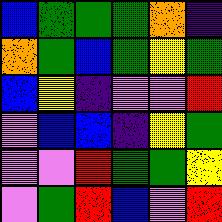[["blue", "green", "green", "green", "orange", "indigo"], ["orange", "green", "blue", "green", "yellow", "green"], ["blue", "yellow", "indigo", "violet", "violet", "red"], ["violet", "blue", "blue", "indigo", "yellow", "green"], ["violet", "violet", "red", "green", "green", "yellow"], ["violet", "green", "red", "blue", "violet", "red"]]